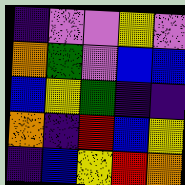[["indigo", "violet", "violet", "yellow", "violet"], ["orange", "green", "violet", "blue", "blue"], ["blue", "yellow", "green", "indigo", "indigo"], ["orange", "indigo", "red", "blue", "yellow"], ["indigo", "blue", "yellow", "red", "orange"]]